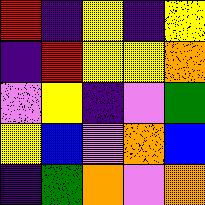[["red", "indigo", "yellow", "indigo", "yellow"], ["indigo", "red", "yellow", "yellow", "orange"], ["violet", "yellow", "indigo", "violet", "green"], ["yellow", "blue", "violet", "orange", "blue"], ["indigo", "green", "orange", "violet", "orange"]]